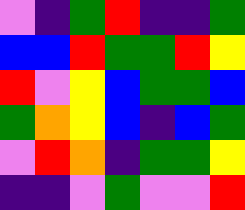[["violet", "indigo", "green", "red", "indigo", "indigo", "green"], ["blue", "blue", "red", "green", "green", "red", "yellow"], ["red", "violet", "yellow", "blue", "green", "green", "blue"], ["green", "orange", "yellow", "blue", "indigo", "blue", "green"], ["violet", "red", "orange", "indigo", "green", "green", "yellow"], ["indigo", "indigo", "violet", "green", "violet", "violet", "red"]]